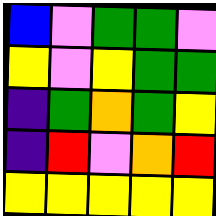[["blue", "violet", "green", "green", "violet"], ["yellow", "violet", "yellow", "green", "green"], ["indigo", "green", "orange", "green", "yellow"], ["indigo", "red", "violet", "orange", "red"], ["yellow", "yellow", "yellow", "yellow", "yellow"]]